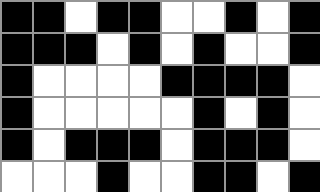[["black", "black", "white", "black", "black", "white", "white", "black", "white", "black"], ["black", "black", "black", "white", "black", "white", "black", "white", "white", "black"], ["black", "white", "white", "white", "white", "black", "black", "black", "black", "white"], ["black", "white", "white", "white", "white", "white", "black", "white", "black", "white"], ["black", "white", "black", "black", "black", "white", "black", "black", "black", "white"], ["white", "white", "white", "black", "white", "white", "black", "black", "white", "black"]]